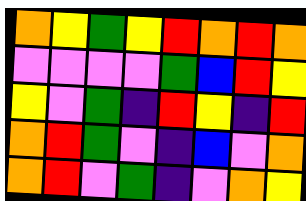[["orange", "yellow", "green", "yellow", "red", "orange", "red", "orange"], ["violet", "violet", "violet", "violet", "green", "blue", "red", "yellow"], ["yellow", "violet", "green", "indigo", "red", "yellow", "indigo", "red"], ["orange", "red", "green", "violet", "indigo", "blue", "violet", "orange"], ["orange", "red", "violet", "green", "indigo", "violet", "orange", "yellow"]]